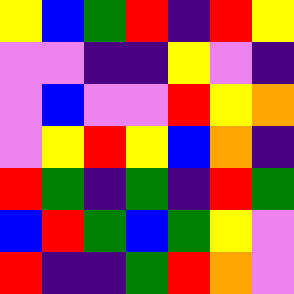[["yellow", "blue", "green", "red", "indigo", "red", "yellow"], ["violet", "violet", "indigo", "indigo", "yellow", "violet", "indigo"], ["violet", "blue", "violet", "violet", "red", "yellow", "orange"], ["violet", "yellow", "red", "yellow", "blue", "orange", "indigo"], ["red", "green", "indigo", "green", "indigo", "red", "green"], ["blue", "red", "green", "blue", "green", "yellow", "violet"], ["red", "indigo", "indigo", "green", "red", "orange", "violet"]]